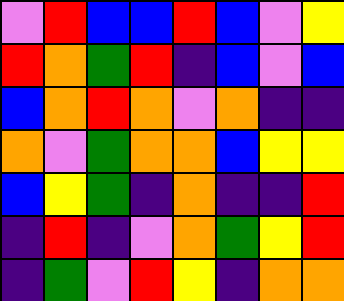[["violet", "red", "blue", "blue", "red", "blue", "violet", "yellow"], ["red", "orange", "green", "red", "indigo", "blue", "violet", "blue"], ["blue", "orange", "red", "orange", "violet", "orange", "indigo", "indigo"], ["orange", "violet", "green", "orange", "orange", "blue", "yellow", "yellow"], ["blue", "yellow", "green", "indigo", "orange", "indigo", "indigo", "red"], ["indigo", "red", "indigo", "violet", "orange", "green", "yellow", "red"], ["indigo", "green", "violet", "red", "yellow", "indigo", "orange", "orange"]]